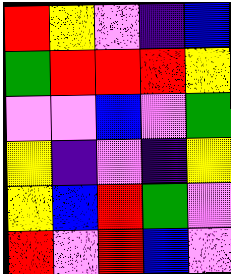[["red", "yellow", "violet", "indigo", "blue"], ["green", "red", "red", "red", "yellow"], ["violet", "violet", "blue", "violet", "green"], ["yellow", "indigo", "violet", "indigo", "yellow"], ["yellow", "blue", "red", "green", "violet"], ["red", "violet", "red", "blue", "violet"]]